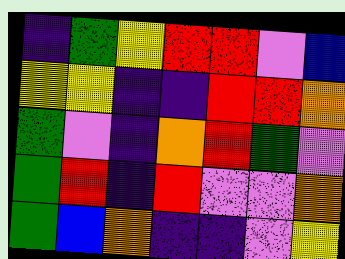[["indigo", "green", "yellow", "red", "red", "violet", "blue"], ["yellow", "yellow", "indigo", "indigo", "red", "red", "orange"], ["green", "violet", "indigo", "orange", "red", "green", "violet"], ["green", "red", "indigo", "red", "violet", "violet", "orange"], ["green", "blue", "orange", "indigo", "indigo", "violet", "yellow"]]